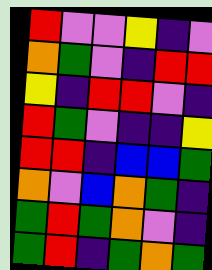[["red", "violet", "violet", "yellow", "indigo", "violet"], ["orange", "green", "violet", "indigo", "red", "red"], ["yellow", "indigo", "red", "red", "violet", "indigo"], ["red", "green", "violet", "indigo", "indigo", "yellow"], ["red", "red", "indigo", "blue", "blue", "green"], ["orange", "violet", "blue", "orange", "green", "indigo"], ["green", "red", "green", "orange", "violet", "indigo"], ["green", "red", "indigo", "green", "orange", "green"]]